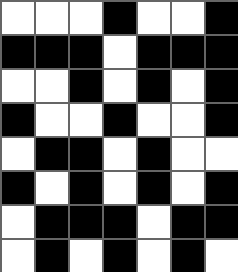[["white", "white", "white", "black", "white", "white", "black"], ["black", "black", "black", "white", "black", "black", "black"], ["white", "white", "black", "white", "black", "white", "black"], ["black", "white", "white", "black", "white", "white", "black"], ["white", "black", "black", "white", "black", "white", "white"], ["black", "white", "black", "white", "black", "white", "black"], ["white", "black", "black", "black", "white", "black", "black"], ["white", "black", "white", "black", "white", "black", "white"]]